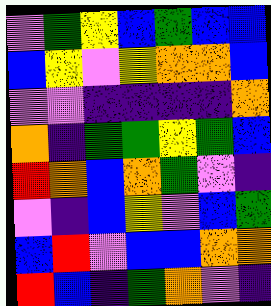[["violet", "green", "yellow", "blue", "green", "blue", "blue"], ["blue", "yellow", "violet", "yellow", "orange", "orange", "blue"], ["violet", "violet", "indigo", "indigo", "indigo", "indigo", "orange"], ["orange", "indigo", "green", "green", "yellow", "green", "blue"], ["red", "orange", "blue", "orange", "green", "violet", "indigo"], ["violet", "indigo", "blue", "yellow", "violet", "blue", "green"], ["blue", "red", "violet", "blue", "blue", "orange", "orange"], ["red", "blue", "indigo", "green", "orange", "violet", "indigo"]]